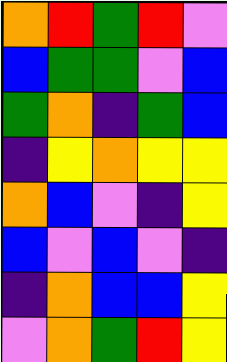[["orange", "red", "green", "red", "violet"], ["blue", "green", "green", "violet", "blue"], ["green", "orange", "indigo", "green", "blue"], ["indigo", "yellow", "orange", "yellow", "yellow"], ["orange", "blue", "violet", "indigo", "yellow"], ["blue", "violet", "blue", "violet", "indigo"], ["indigo", "orange", "blue", "blue", "yellow"], ["violet", "orange", "green", "red", "yellow"]]